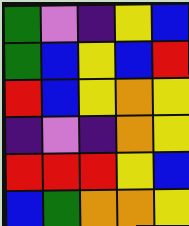[["green", "violet", "indigo", "yellow", "blue"], ["green", "blue", "yellow", "blue", "red"], ["red", "blue", "yellow", "orange", "yellow"], ["indigo", "violet", "indigo", "orange", "yellow"], ["red", "red", "red", "yellow", "blue"], ["blue", "green", "orange", "orange", "yellow"]]